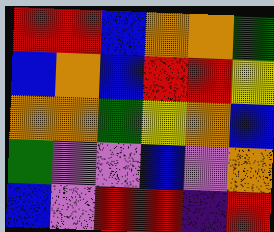[["red", "red", "blue", "orange", "orange", "green"], ["blue", "orange", "blue", "red", "red", "yellow"], ["orange", "orange", "green", "yellow", "orange", "blue"], ["green", "violet", "violet", "blue", "violet", "orange"], ["blue", "violet", "red", "red", "indigo", "red"]]